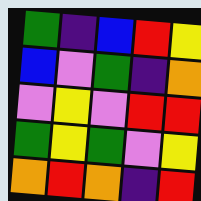[["green", "indigo", "blue", "red", "yellow"], ["blue", "violet", "green", "indigo", "orange"], ["violet", "yellow", "violet", "red", "red"], ["green", "yellow", "green", "violet", "yellow"], ["orange", "red", "orange", "indigo", "red"]]